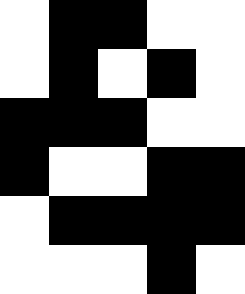[["white", "black", "black", "white", "white"], ["white", "black", "white", "black", "white"], ["black", "black", "black", "white", "white"], ["black", "white", "white", "black", "black"], ["white", "black", "black", "black", "black"], ["white", "white", "white", "black", "white"]]